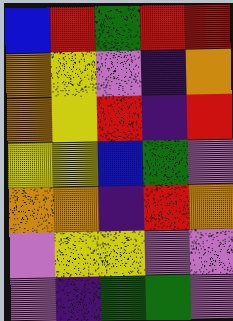[["blue", "red", "green", "red", "red"], ["orange", "yellow", "violet", "indigo", "orange"], ["orange", "yellow", "red", "indigo", "red"], ["yellow", "yellow", "blue", "green", "violet"], ["orange", "orange", "indigo", "red", "orange"], ["violet", "yellow", "yellow", "violet", "violet"], ["violet", "indigo", "green", "green", "violet"]]